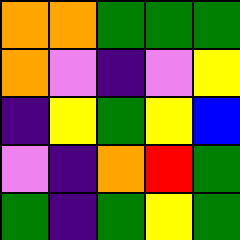[["orange", "orange", "green", "green", "green"], ["orange", "violet", "indigo", "violet", "yellow"], ["indigo", "yellow", "green", "yellow", "blue"], ["violet", "indigo", "orange", "red", "green"], ["green", "indigo", "green", "yellow", "green"]]